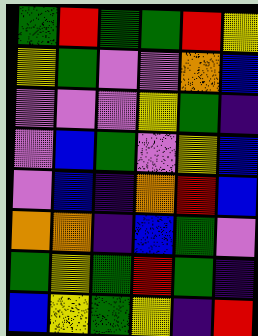[["green", "red", "green", "green", "red", "yellow"], ["yellow", "green", "violet", "violet", "orange", "blue"], ["violet", "violet", "violet", "yellow", "green", "indigo"], ["violet", "blue", "green", "violet", "yellow", "blue"], ["violet", "blue", "indigo", "orange", "red", "blue"], ["orange", "orange", "indigo", "blue", "green", "violet"], ["green", "yellow", "green", "red", "green", "indigo"], ["blue", "yellow", "green", "yellow", "indigo", "red"]]